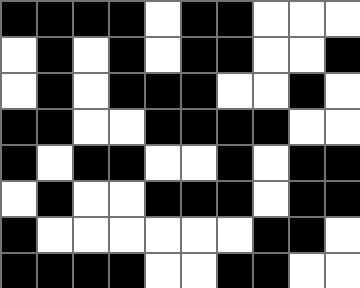[["black", "black", "black", "black", "white", "black", "black", "white", "white", "white"], ["white", "black", "white", "black", "white", "black", "black", "white", "white", "black"], ["white", "black", "white", "black", "black", "black", "white", "white", "black", "white"], ["black", "black", "white", "white", "black", "black", "black", "black", "white", "white"], ["black", "white", "black", "black", "white", "white", "black", "white", "black", "black"], ["white", "black", "white", "white", "black", "black", "black", "white", "black", "black"], ["black", "white", "white", "white", "white", "white", "white", "black", "black", "white"], ["black", "black", "black", "black", "white", "white", "black", "black", "white", "white"]]